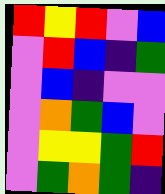[["red", "yellow", "red", "violet", "blue"], ["violet", "red", "blue", "indigo", "green"], ["violet", "blue", "indigo", "violet", "violet"], ["violet", "orange", "green", "blue", "violet"], ["violet", "yellow", "yellow", "green", "red"], ["violet", "green", "orange", "green", "indigo"]]